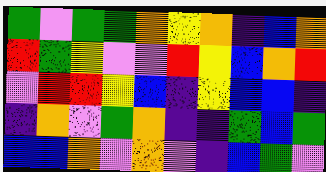[["green", "violet", "green", "green", "orange", "yellow", "orange", "indigo", "blue", "orange"], ["red", "green", "yellow", "violet", "violet", "red", "yellow", "blue", "orange", "red"], ["violet", "red", "red", "yellow", "blue", "indigo", "yellow", "blue", "blue", "indigo"], ["indigo", "orange", "violet", "green", "orange", "indigo", "indigo", "green", "blue", "green"], ["blue", "blue", "orange", "violet", "orange", "violet", "indigo", "blue", "green", "violet"]]